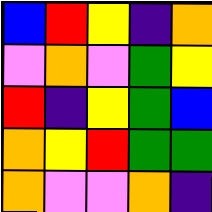[["blue", "red", "yellow", "indigo", "orange"], ["violet", "orange", "violet", "green", "yellow"], ["red", "indigo", "yellow", "green", "blue"], ["orange", "yellow", "red", "green", "green"], ["orange", "violet", "violet", "orange", "indigo"]]